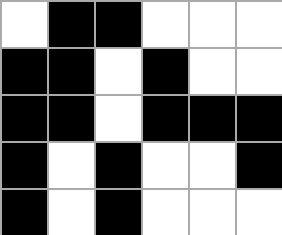[["white", "black", "black", "white", "white", "white"], ["black", "black", "white", "black", "white", "white"], ["black", "black", "white", "black", "black", "black"], ["black", "white", "black", "white", "white", "black"], ["black", "white", "black", "white", "white", "white"]]